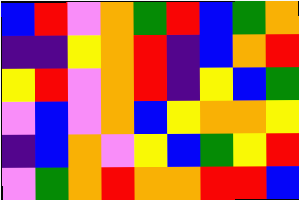[["blue", "red", "violet", "orange", "green", "red", "blue", "green", "orange"], ["indigo", "indigo", "yellow", "orange", "red", "indigo", "blue", "orange", "red"], ["yellow", "red", "violet", "orange", "red", "indigo", "yellow", "blue", "green"], ["violet", "blue", "violet", "orange", "blue", "yellow", "orange", "orange", "yellow"], ["indigo", "blue", "orange", "violet", "yellow", "blue", "green", "yellow", "red"], ["violet", "green", "orange", "red", "orange", "orange", "red", "red", "blue"]]